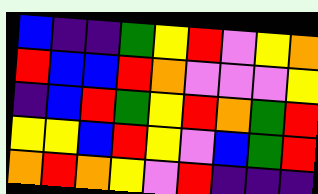[["blue", "indigo", "indigo", "green", "yellow", "red", "violet", "yellow", "orange"], ["red", "blue", "blue", "red", "orange", "violet", "violet", "violet", "yellow"], ["indigo", "blue", "red", "green", "yellow", "red", "orange", "green", "red"], ["yellow", "yellow", "blue", "red", "yellow", "violet", "blue", "green", "red"], ["orange", "red", "orange", "yellow", "violet", "red", "indigo", "indigo", "indigo"]]